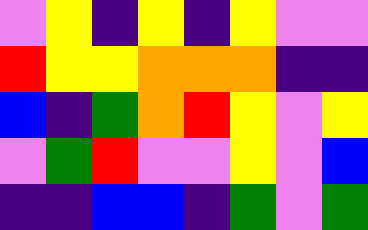[["violet", "yellow", "indigo", "yellow", "indigo", "yellow", "violet", "violet"], ["red", "yellow", "yellow", "orange", "orange", "orange", "indigo", "indigo"], ["blue", "indigo", "green", "orange", "red", "yellow", "violet", "yellow"], ["violet", "green", "red", "violet", "violet", "yellow", "violet", "blue"], ["indigo", "indigo", "blue", "blue", "indigo", "green", "violet", "green"]]